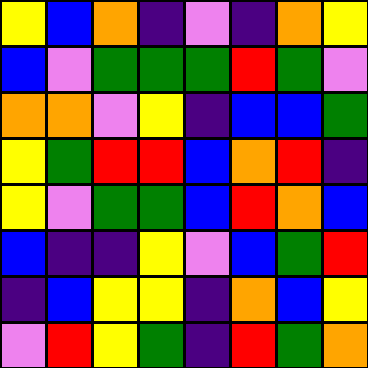[["yellow", "blue", "orange", "indigo", "violet", "indigo", "orange", "yellow"], ["blue", "violet", "green", "green", "green", "red", "green", "violet"], ["orange", "orange", "violet", "yellow", "indigo", "blue", "blue", "green"], ["yellow", "green", "red", "red", "blue", "orange", "red", "indigo"], ["yellow", "violet", "green", "green", "blue", "red", "orange", "blue"], ["blue", "indigo", "indigo", "yellow", "violet", "blue", "green", "red"], ["indigo", "blue", "yellow", "yellow", "indigo", "orange", "blue", "yellow"], ["violet", "red", "yellow", "green", "indigo", "red", "green", "orange"]]